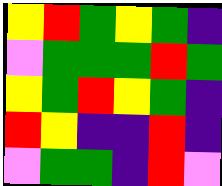[["yellow", "red", "green", "yellow", "green", "indigo"], ["violet", "green", "green", "green", "red", "green"], ["yellow", "green", "red", "yellow", "green", "indigo"], ["red", "yellow", "indigo", "indigo", "red", "indigo"], ["violet", "green", "green", "indigo", "red", "violet"]]